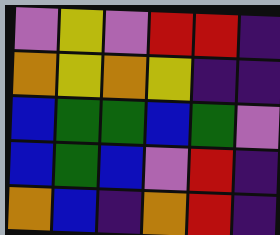[["violet", "yellow", "violet", "red", "red", "indigo"], ["orange", "yellow", "orange", "yellow", "indigo", "indigo"], ["blue", "green", "green", "blue", "green", "violet"], ["blue", "green", "blue", "violet", "red", "indigo"], ["orange", "blue", "indigo", "orange", "red", "indigo"]]